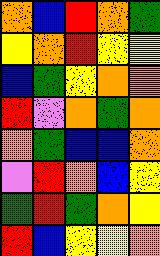[["orange", "blue", "red", "orange", "green"], ["yellow", "orange", "red", "yellow", "yellow"], ["blue", "green", "yellow", "orange", "orange"], ["red", "violet", "orange", "green", "orange"], ["orange", "green", "blue", "blue", "orange"], ["violet", "red", "orange", "blue", "yellow"], ["green", "red", "green", "orange", "yellow"], ["red", "blue", "yellow", "yellow", "orange"]]